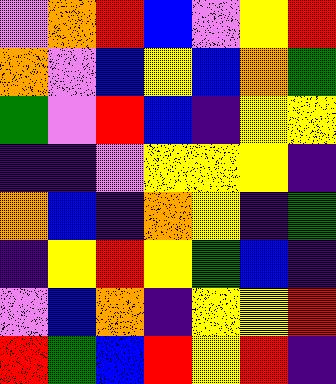[["violet", "orange", "red", "blue", "violet", "yellow", "red"], ["orange", "violet", "blue", "yellow", "blue", "orange", "green"], ["green", "violet", "red", "blue", "indigo", "yellow", "yellow"], ["indigo", "indigo", "violet", "yellow", "yellow", "yellow", "indigo"], ["orange", "blue", "indigo", "orange", "yellow", "indigo", "green"], ["indigo", "yellow", "red", "yellow", "green", "blue", "indigo"], ["violet", "blue", "orange", "indigo", "yellow", "yellow", "red"], ["red", "green", "blue", "red", "yellow", "red", "indigo"]]